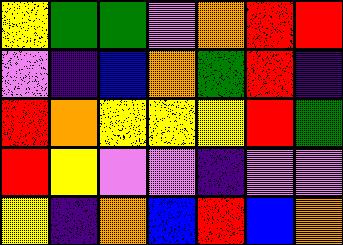[["yellow", "green", "green", "violet", "orange", "red", "red"], ["violet", "indigo", "blue", "orange", "green", "red", "indigo"], ["red", "orange", "yellow", "yellow", "yellow", "red", "green"], ["red", "yellow", "violet", "violet", "indigo", "violet", "violet"], ["yellow", "indigo", "orange", "blue", "red", "blue", "orange"]]